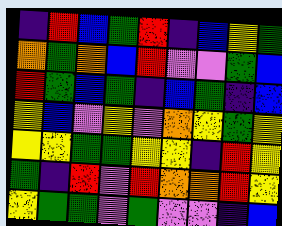[["indigo", "red", "blue", "green", "red", "indigo", "blue", "yellow", "green"], ["orange", "green", "orange", "blue", "red", "violet", "violet", "green", "blue"], ["red", "green", "blue", "green", "indigo", "blue", "green", "indigo", "blue"], ["yellow", "blue", "violet", "yellow", "violet", "orange", "yellow", "green", "yellow"], ["yellow", "yellow", "green", "green", "yellow", "yellow", "indigo", "red", "yellow"], ["green", "indigo", "red", "violet", "red", "orange", "orange", "red", "yellow"], ["yellow", "green", "green", "violet", "green", "violet", "violet", "indigo", "blue"]]